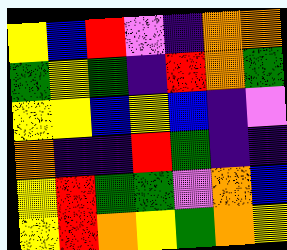[["yellow", "blue", "red", "violet", "indigo", "orange", "orange"], ["green", "yellow", "green", "indigo", "red", "orange", "green"], ["yellow", "yellow", "blue", "yellow", "blue", "indigo", "violet"], ["orange", "indigo", "indigo", "red", "green", "indigo", "indigo"], ["yellow", "red", "green", "green", "violet", "orange", "blue"], ["yellow", "red", "orange", "yellow", "green", "orange", "yellow"]]